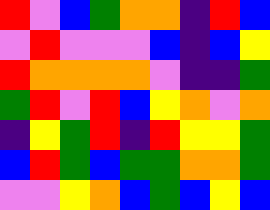[["red", "violet", "blue", "green", "orange", "orange", "indigo", "red", "blue"], ["violet", "red", "violet", "violet", "violet", "blue", "indigo", "blue", "yellow"], ["red", "orange", "orange", "orange", "orange", "violet", "indigo", "indigo", "green"], ["green", "red", "violet", "red", "blue", "yellow", "orange", "violet", "orange"], ["indigo", "yellow", "green", "red", "indigo", "red", "yellow", "yellow", "green"], ["blue", "red", "green", "blue", "green", "green", "orange", "orange", "green"], ["violet", "violet", "yellow", "orange", "blue", "green", "blue", "yellow", "blue"]]